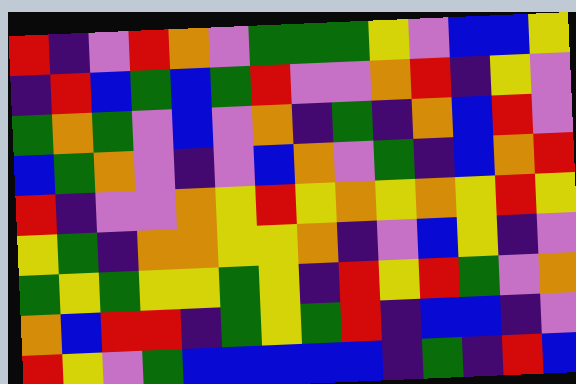[["red", "indigo", "violet", "red", "orange", "violet", "green", "green", "green", "yellow", "violet", "blue", "blue", "yellow"], ["indigo", "red", "blue", "green", "blue", "green", "red", "violet", "violet", "orange", "red", "indigo", "yellow", "violet"], ["green", "orange", "green", "violet", "blue", "violet", "orange", "indigo", "green", "indigo", "orange", "blue", "red", "violet"], ["blue", "green", "orange", "violet", "indigo", "violet", "blue", "orange", "violet", "green", "indigo", "blue", "orange", "red"], ["red", "indigo", "violet", "violet", "orange", "yellow", "red", "yellow", "orange", "yellow", "orange", "yellow", "red", "yellow"], ["yellow", "green", "indigo", "orange", "orange", "yellow", "yellow", "orange", "indigo", "violet", "blue", "yellow", "indigo", "violet"], ["green", "yellow", "green", "yellow", "yellow", "green", "yellow", "indigo", "red", "yellow", "red", "green", "violet", "orange"], ["orange", "blue", "red", "red", "indigo", "green", "yellow", "green", "red", "indigo", "blue", "blue", "indigo", "violet"], ["red", "yellow", "violet", "green", "blue", "blue", "blue", "blue", "blue", "indigo", "green", "indigo", "red", "blue"]]